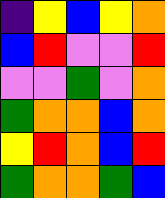[["indigo", "yellow", "blue", "yellow", "orange"], ["blue", "red", "violet", "violet", "red"], ["violet", "violet", "green", "violet", "orange"], ["green", "orange", "orange", "blue", "orange"], ["yellow", "red", "orange", "blue", "red"], ["green", "orange", "orange", "green", "blue"]]